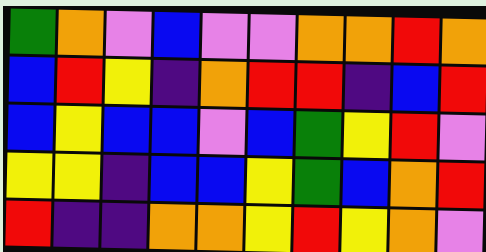[["green", "orange", "violet", "blue", "violet", "violet", "orange", "orange", "red", "orange"], ["blue", "red", "yellow", "indigo", "orange", "red", "red", "indigo", "blue", "red"], ["blue", "yellow", "blue", "blue", "violet", "blue", "green", "yellow", "red", "violet"], ["yellow", "yellow", "indigo", "blue", "blue", "yellow", "green", "blue", "orange", "red"], ["red", "indigo", "indigo", "orange", "orange", "yellow", "red", "yellow", "orange", "violet"]]